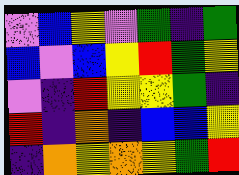[["violet", "blue", "yellow", "violet", "green", "indigo", "green"], ["blue", "violet", "blue", "yellow", "red", "green", "yellow"], ["violet", "indigo", "red", "yellow", "yellow", "green", "indigo"], ["red", "indigo", "orange", "indigo", "blue", "blue", "yellow"], ["indigo", "orange", "yellow", "orange", "yellow", "green", "red"]]